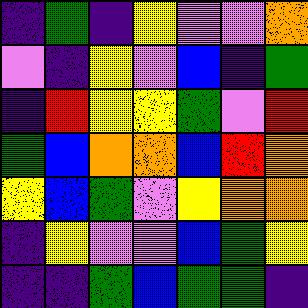[["indigo", "green", "indigo", "yellow", "violet", "violet", "orange"], ["violet", "indigo", "yellow", "violet", "blue", "indigo", "green"], ["indigo", "red", "yellow", "yellow", "green", "violet", "red"], ["green", "blue", "orange", "orange", "blue", "red", "orange"], ["yellow", "blue", "green", "violet", "yellow", "orange", "orange"], ["indigo", "yellow", "violet", "violet", "blue", "green", "yellow"], ["indigo", "indigo", "green", "blue", "green", "green", "indigo"]]